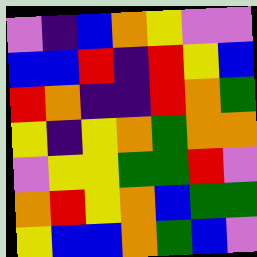[["violet", "indigo", "blue", "orange", "yellow", "violet", "violet"], ["blue", "blue", "red", "indigo", "red", "yellow", "blue"], ["red", "orange", "indigo", "indigo", "red", "orange", "green"], ["yellow", "indigo", "yellow", "orange", "green", "orange", "orange"], ["violet", "yellow", "yellow", "green", "green", "red", "violet"], ["orange", "red", "yellow", "orange", "blue", "green", "green"], ["yellow", "blue", "blue", "orange", "green", "blue", "violet"]]